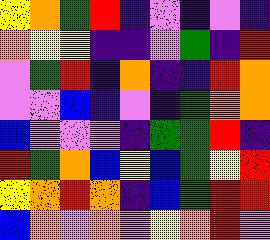[["yellow", "orange", "green", "red", "indigo", "violet", "indigo", "violet", "indigo"], ["orange", "yellow", "yellow", "indigo", "indigo", "violet", "green", "indigo", "red"], ["violet", "green", "red", "indigo", "orange", "indigo", "indigo", "red", "orange"], ["violet", "violet", "blue", "indigo", "violet", "indigo", "green", "orange", "orange"], ["blue", "violet", "violet", "violet", "indigo", "green", "green", "red", "indigo"], ["red", "green", "orange", "blue", "yellow", "blue", "green", "yellow", "red"], ["yellow", "orange", "red", "orange", "indigo", "blue", "green", "red", "red"], ["blue", "orange", "violet", "orange", "violet", "yellow", "orange", "red", "violet"]]